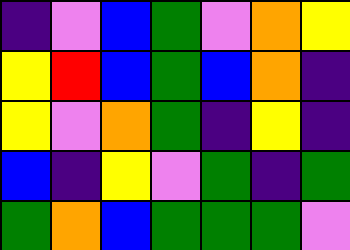[["indigo", "violet", "blue", "green", "violet", "orange", "yellow"], ["yellow", "red", "blue", "green", "blue", "orange", "indigo"], ["yellow", "violet", "orange", "green", "indigo", "yellow", "indigo"], ["blue", "indigo", "yellow", "violet", "green", "indigo", "green"], ["green", "orange", "blue", "green", "green", "green", "violet"]]